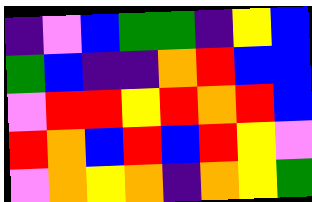[["indigo", "violet", "blue", "green", "green", "indigo", "yellow", "blue"], ["green", "blue", "indigo", "indigo", "orange", "red", "blue", "blue"], ["violet", "red", "red", "yellow", "red", "orange", "red", "blue"], ["red", "orange", "blue", "red", "blue", "red", "yellow", "violet"], ["violet", "orange", "yellow", "orange", "indigo", "orange", "yellow", "green"]]